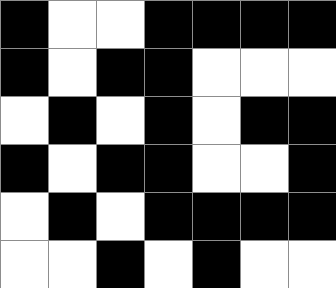[["black", "white", "white", "black", "black", "black", "black"], ["black", "white", "black", "black", "white", "white", "white"], ["white", "black", "white", "black", "white", "black", "black"], ["black", "white", "black", "black", "white", "white", "black"], ["white", "black", "white", "black", "black", "black", "black"], ["white", "white", "black", "white", "black", "white", "white"]]